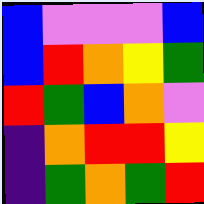[["blue", "violet", "violet", "violet", "blue"], ["blue", "red", "orange", "yellow", "green"], ["red", "green", "blue", "orange", "violet"], ["indigo", "orange", "red", "red", "yellow"], ["indigo", "green", "orange", "green", "red"]]